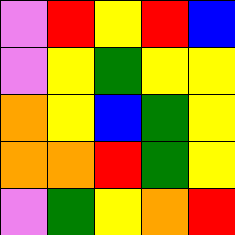[["violet", "red", "yellow", "red", "blue"], ["violet", "yellow", "green", "yellow", "yellow"], ["orange", "yellow", "blue", "green", "yellow"], ["orange", "orange", "red", "green", "yellow"], ["violet", "green", "yellow", "orange", "red"]]